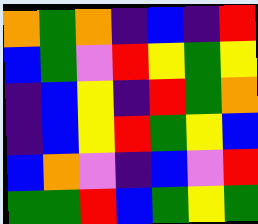[["orange", "green", "orange", "indigo", "blue", "indigo", "red"], ["blue", "green", "violet", "red", "yellow", "green", "yellow"], ["indigo", "blue", "yellow", "indigo", "red", "green", "orange"], ["indigo", "blue", "yellow", "red", "green", "yellow", "blue"], ["blue", "orange", "violet", "indigo", "blue", "violet", "red"], ["green", "green", "red", "blue", "green", "yellow", "green"]]